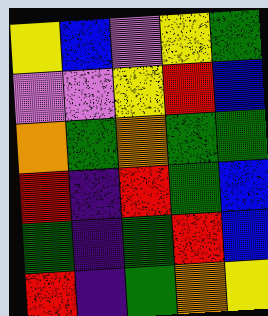[["yellow", "blue", "violet", "yellow", "green"], ["violet", "violet", "yellow", "red", "blue"], ["orange", "green", "orange", "green", "green"], ["red", "indigo", "red", "green", "blue"], ["green", "indigo", "green", "red", "blue"], ["red", "indigo", "green", "orange", "yellow"]]